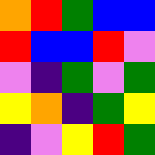[["orange", "red", "green", "blue", "blue"], ["red", "blue", "blue", "red", "violet"], ["violet", "indigo", "green", "violet", "green"], ["yellow", "orange", "indigo", "green", "yellow"], ["indigo", "violet", "yellow", "red", "green"]]